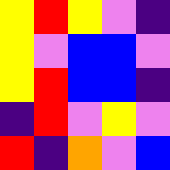[["yellow", "red", "yellow", "violet", "indigo"], ["yellow", "violet", "blue", "blue", "violet"], ["yellow", "red", "blue", "blue", "indigo"], ["indigo", "red", "violet", "yellow", "violet"], ["red", "indigo", "orange", "violet", "blue"]]